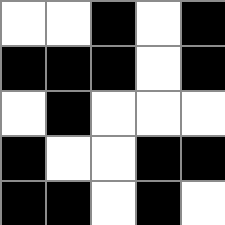[["white", "white", "black", "white", "black"], ["black", "black", "black", "white", "black"], ["white", "black", "white", "white", "white"], ["black", "white", "white", "black", "black"], ["black", "black", "white", "black", "white"]]